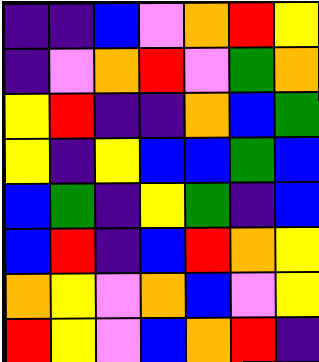[["indigo", "indigo", "blue", "violet", "orange", "red", "yellow"], ["indigo", "violet", "orange", "red", "violet", "green", "orange"], ["yellow", "red", "indigo", "indigo", "orange", "blue", "green"], ["yellow", "indigo", "yellow", "blue", "blue", "green", "blue"], ["blue", "green", "indigo", "yellow", "green", "indigo", "blue"], ["blue", "red", "indigo", "blue", "red", "orange", "yellow"], ["orange", "yellow", "violet", "orange", "blue", "violet", "yellow"], ["red", "yellow", "violet", "blue", "orange", "red", "indigo"]]